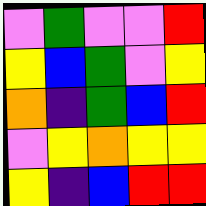[["violet", "green", "violet", "violet", "red"], ["yellow", "blue", "green", "violet", "yellow"], ["orange", "indigo", "green", "blue", "red"], ["violet", "yellow", "orange", "yellow", "yellow"], ["yellow", "indigo", "blue", "red", "red"]]